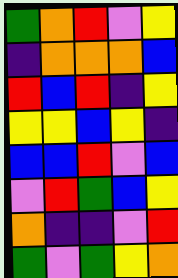[["green", "orange", "red", "violet", "yellow"], ["indigo", "orange", "orange", "orange", "blue"], ["red", "blue", "red", "indigo", "yellow"], ["yellow", "yellow", "blue", "yellow", "indigo"], ["blue", "blue", "red", "violet", "blue"], ["violet", "red", "green", "blue", "yellow"], ["orange", "indigo", "indigo", "violet", "red"], ["green", "violet", "green", "yellow", "orange"]]